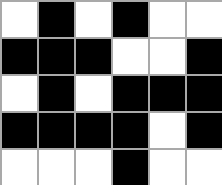[["white", "black", "white", "black", "white", "white"], ["black", "black", "black", "white", "white", "black"], ["white", "black", "white", "black", "black", "black"], ["black", "black", "black", "black", "white", "black"], ["white", "white", "white", "black", "white", "white"]]